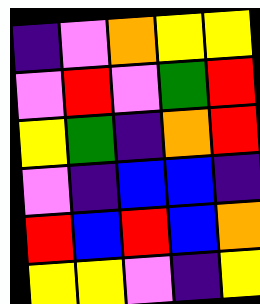[["indigo", "violet", "orange", "yellow", "yellow"], ["violet", "red", "violet", "green", "red"], ["yellow", "green", "indigo", "orange", "red"], ["violet", "indigo", "blue", "blue", "indigo"], ["red", "blue", "red", "blue", "orange"], ["yellow", "yellow", "violet", "indigo", "yellow"]]